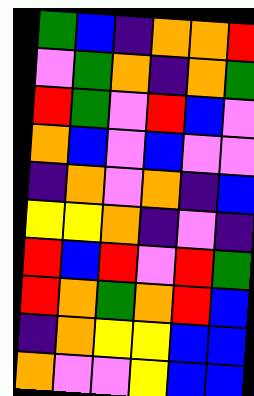[["green", "blue", "indigo", "orange", "orange", "red"], ["violet", "green", "orange", "indigo", "orange", "green"], ["red", "green", "violet", "red", "blue", "violet"], ["orange", "blue", "violet", "blue", "violet", "violet"], ["indigo", "orange", "violet", "orange", "indigo", "blue"], ["yellow", "yellow", "orange", "indigo", "violet", "indigo"], ["red", "blue", "red", "violet", "red", "green"], ["red", "orange", "green", "orange", "red", "blue"], ["indigo", "orange", "yellow", "yellow", "blue", "blue"], ["orange", "violet", "violet", "yellow", "blue", "blue"]]